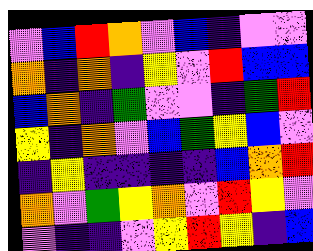[["violet", "blue", "red", "orange", "violet", "blue", "indigo", "violet", "violet"], ["orange", "indigo", "orange", "indigo", "yellow", "violet", "red", "blue", "blue"], ["blue", "orange", "indigo", "green", "violet", "violet", "indigo", "green", "red"], ["yellow", "indigo", "orange", "violet", "blue", "green", "yellow", "blue", "violet"], ["indigo", "yellow", "indigo", "indigo", "indigo", "indigo", "blue", "orange", "red"], ["orange", "violet", "green", "yellow", "orange", "violet", "red", "yellow", "violet"], ["violet", "indigo", "indigo", "violet", "yellow", "red", "yellow", "indigo", "blue"]]